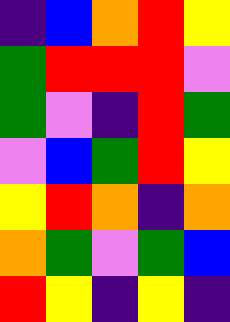[["indigo", "blue", "orange", "red", "yellow"], ["green", "red", "red", "red", "violet"], ["green", "violet", "indigo", "red", "green"], ["violet", "blue", "green", "red", "yellow"], ["yellow", "red", "orange", "indigo", "orange"], ["orange", "green", "violet", "green", "blue"], ["red", "yellow", "indigo", "yellow", "indigo"]]